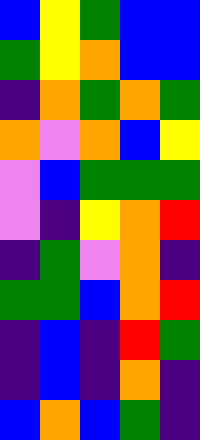[["blue", "yellow", "green", "blue", "blue"], ["green", "yellow", "orange", "blue", "blue"], ["indigo", "orange", "green", "orange", "green"], ["orange", "violet", "orange", "blue", "yellow"], ["violet", "blue", "green", "green", "green"], ["violet", "indigo", "yellow", "orange", "red"], ["indigo", "green", "violet", "orange", "indigo"], ["green", "green", "blue", "orange", "red"], ["indigo", "blue", "indigo", "red", "green"], ["indigo", "blue", "indigo", "orange", "indigo"], ["blue", "orange", "blue", "green", "indigo"]]